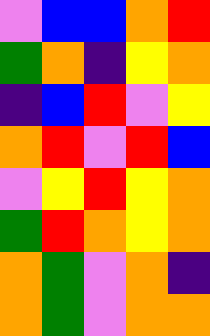[["violet", "blue", "blue", "orange", "red"], ["green", "orange", "indigo", "yellow", "orange"], ["indigo", "blue", "red", "violet", "yellow"], ["orange", "red", "violet", "red", "blue"], ["violet", "yellow", "red", "yellow", "orange"], ["green", "red", "orange", "yellow", "orange"], ["orange", "green", "violet", "orange", "indigo"], ["orange", "green", "violet", "orange", "orange"]]